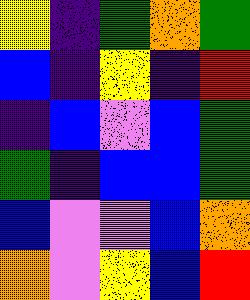[["yellow", "indigo", "green", "orange", "green"], ["blue", "indigo", "yellow", "indigo", "red"], ["indigo", "blue", "violet", "blue", "green"], ["green", "indigo", "blue", "blue", "green"], ["blue", "violet", "violet", "blue", "orange"], ["orange", "violet", "yellow", "blue", "red"]]